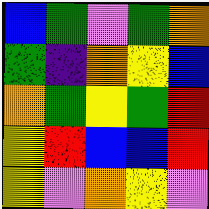[["blue", "green", "violet", "green", "orange"], ["green", "indigo", "orange", "yellow", "blue"], ["orange", "green", "yellow", "green", "red"], ["yellow", "red", "blue", "blue", "red"], ["yellow", "violet", "orange", "yellow", "violet"]]